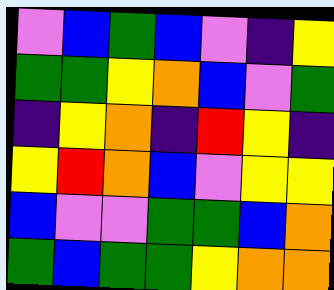[["violet", "blue", "green", "blue", "violet", "indigo", "yellow"], ["green", "green", "yellow", "orange", "blue", "violet", "green"], ["indigo", "yellow", "orange", "indigo", "red", "yellow", "indigo"], ["yellow", "red", "orange", "blue", "violet", "yellow", "yellow"], ["blue", "violet", "violet", "green", "green", "blue", "orange"], ["green", "blue", "green", "green", "yellow", "orange", "orange"]]